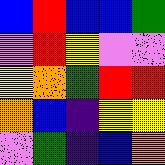[["blue", "red", "blue", "blue", "green"], ["violet", "red", "yellow", "violet", "violet"], ["yellow", "orange", "green", "red", "red"], ["orange", "blue", "indigo", "yellow", "yellow"], ["violet", "green", "indigo", "blue", "orange"]]